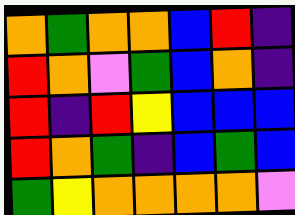[["orange", "green", "orange", "orange", "blue", "red", "indigo"], ["red", "orange", "violet", "green", "blue", "orange", "indigo"], ["red", "indigo", "red", "yellow", "blue", "blue", "blue"], ["red", "orange", "green", "indigo", "blue", "green", "blue"], ["green", "yellow", "orange", "orange", "orange", "orange", "violet"]]